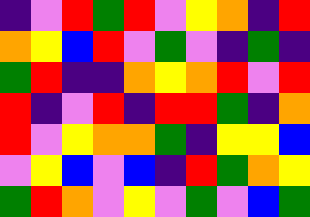[["indigo", "violet", "red", "green", "red", "violet", "yellow", "orange", "indigo", "red"], ["orange", "yellow", "blue", "red", "violet", "green", "violet", "indigo", "green", "indigo"], ["green", "red", "indigo", "indigo", "orange", "yellow", "orange", "red", "violet", "red"], ["red", "indigo", "violet", "red", "indigo", "red", "red", "green", "indigo", "orange"], ["red", "violet", "yellow", "orange", "orange", "green", "indigo", "yellow", "yellow", "blue"], ["violet", "yellow", "blue", "violet", "blue", "indigo", "red", "green", "orange", "yellow"], ["green", "red", "orange", "violet", "yellow", "violet", "green", "violet", "blue", "green"]]